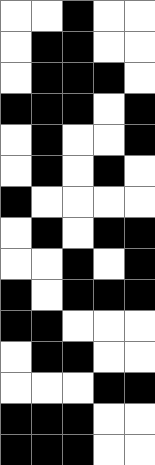[["white", "white", "black", "white", "white"], ["white", "black", "black", "white", "white"], ["white", "black", "black", "black", "white"], ["black", "black", "black", "white", "black"], ["white", "black", "white", "white", "black"], ["white", "black", "white", "black", "white"], ["black", "white", "white", "white", "white"], ["white", "black", "white", "black", "black"], ["white", "white", "black", "white", "black"], ["black", "white", "black", "black", "black"], ["black", "black", "white", "white", "white"], ["white", "black", "black", "white", "white"], ["white", "white", "white", "black", "black"], ["black", "black", "black", "white", "white"], ["black", "black", "black", "white", "white"]]